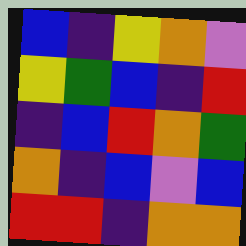[["blue", "indigo", "yellow", "orange", "violet"], ["yellow", "green", "blue", "indigo", "red"], ["indigo", "blue", "red", "orange", "green"], ["orange", "indigo", "blue", "violet", "blue"], ["red", "red", "indigo", "orange", "orange"]]